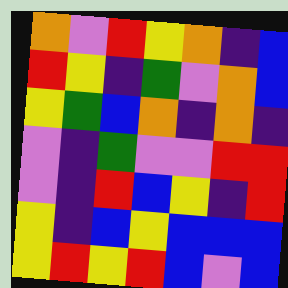[["orange", "violet", "red", "yellow", "orange", "indigo", "blue"], ["red", "yellow", "indigo", "green", "violet", "orange", "blue"], ["yellow", "green", "blue", "orange", "indigo", "orange", "indigo"], ["violet", "indigo", "green", "violet", "violet", "red", "red"], ["violet", "indigo", "red", "blue", "yellow", "indigo", "red"], ["yellow", "indigo", "blue", "yellow", "blue", "blue", "blue"], ["yellow", "red", "yellow", "red", "blue", "violet", "blue"]]